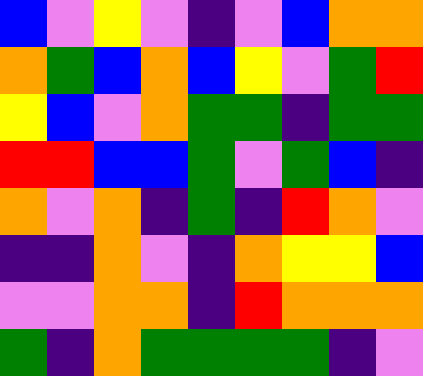[["blue", "violet", "yellow", "violet", "indigo", "violet", "blue", "orange", "orange"], ["orange", "green", "blue", "orange", "blue", "yellow", "violet", "green", "red"], ["yellow", "blue", "violet", "orange", "green", "green", "indigo", "green", "green"], ["red", "red", "blue", "blue", "green", "violet", "green", "blue", "indigo"], ["orange", "violet", "orange", "indigo", "green", "indigo", "red", "orange", "violet"], ["indigo", "indigo", "orange", "violet", "indigo", "orange", "yellow", "yellow", "blue"], ["violet", "violet", "orange", "orange", "indigo", "red", "orange", "orange", "orange"], ["green", "indigo", "orange", "green", "green", "green", "green", "indigo", "violet"]]